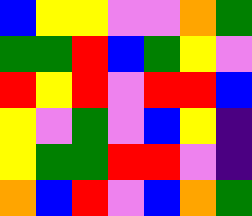[["blue", "yellow", "yellow", "violet", "violet", "orange", "green"], ["green", "green", "red", "blue", "green", "yellow", "violet"], ["red", "yellow", "red", "violet", "red", "red", "blue"], ["yellow", "violet", "green", "violet", "blue", "yellow", "indigo"], ["yellow", "green", "green", "red", "red", "violet", "indigo"], ["orange", "blue", "red", "violet", "blue", "orange", "green"]]